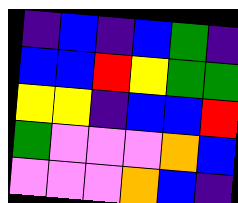[["indigo", "blue", "indigo", "blue", "green", "indigo"], ["blue", "blue", "red", "yellow", "green", "green"], ["yellow", "yellow", "indigo", "blue", "blue", "red"], ["green", "violet", "violet", "violet", "orange", "blue"], ["violet", "violet", "violet", "orange", "blue", "indigo"]]